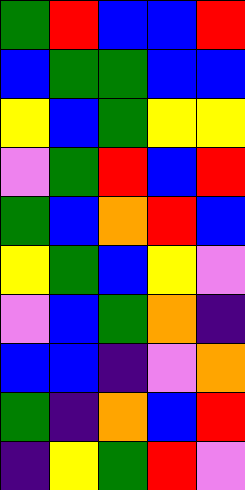[["green", "red", "blue", "blue", "red"], ["blue", "green", "green", "blue", "blue"], ["yellow", "blue", "green", "yellow", "yellow"], ["violet", "green", "red", "blue", "red"], ["green", "blue", "orange", "red", "blue"], ["yellow", "green", "blue", "yellow", "violet"], ["violet", "blue", "green", "orange", "indigo"], ["blue", "blue", "indigo", "violet", "orange"], ["green", "indigo", "orange", "blue", "red"], ["indigo", "yellow", "green", "red", "violet"]]